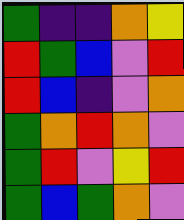[["green", "indigo", "indigo", "orange", "yellow"], ["red", "green", "blue", "violet", "red"], ["red", "blue", "indigo", "violet", "orange"], ["green", "orange", "red", "orange", "violet"], ["green", "red", "violet", "yellow", "red"], ["green", "blue", "green", "orange", "violet"]]